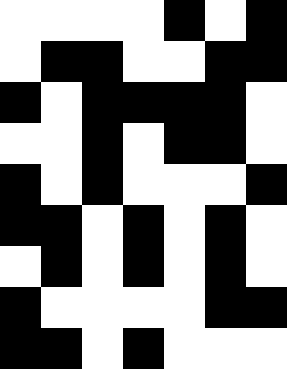[["white", "white", "white", "white", "black", "white", "black"], ["white", "black", "black", "white", "white", "black", "black"], ["black", "white", "black", "black", "black", "black", "white"], ["white", "white", "black", "white", "black", "black", "white"], ["black", "white", "black", "white", "white", "white", "black"], ["black", "black", "white", "black", "white", "black", "white"], ["white", "black", "white", "black", "white", "black", "white"], ["black", "white", "white", "white", "white", "black", "black"], ["black", "black", "white", "black", "white", "white", "white"]]